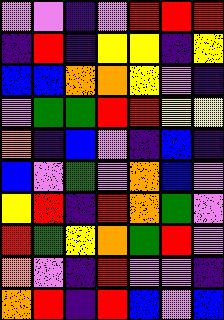[["violet", "violet", "indigo", "violet", "red", "red", "red"], ["indigo", "red", "indigo", "yellow", "yellow", "indigo", "yellow"], ["blue", "blue", "orange", "orange", "yellow", "violet", "indigo"], ["violet", "green", "green", "red", "red", "yellow", "yellow"], ["orange", "indigo", "blue", "violet", "indigo", "blue", "indigo"], ["blue", "violet", "green", "violet", "orange", "blue", "violet"], ["yellow", "red", "indigo", "red", "orange", "green", "violet"], ["red", "green", "yellow", "orange", "green", "red", "violet"], ["orange", "violet", "indigo", "red", "violet", "violet", "indigo"], ["orange", "red", "indigo", "red", "blue", "violet", "blue"]]